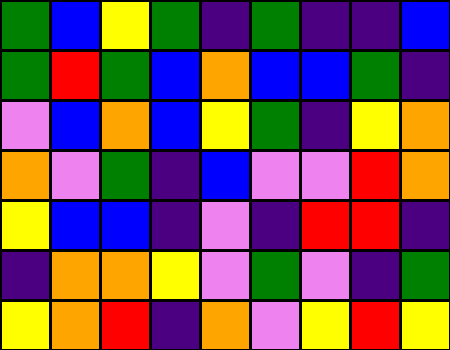[["green", "blue", "yellow", "green", "indigo", "green", "indigo", "indigo", "blue"], ["green", "red", "green", "blue", "orange", "blue", "blue", "green", "indigo"], ["violet", "blue", "orange", "blue", "yellow", "green", "indigo", "yellow", "orange"], ["orange", "violet", "green", "indigo", "blue", "violet", "violet", "red", "orange"], ["yellow", "blue", "blue", "indigo", "violet", "indigo", "red", "red", "indigo"], ["indigo", "orange", "orange", "yellow", "violet", "green", "violet", "indigo", "green"], ["yellow", "orange", "red", "indigo", "orange", "violet", "yellow", "red", "yellow"]]